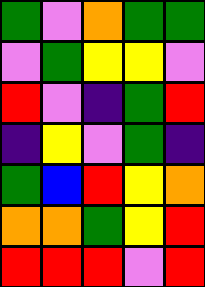[["green", "violet", "orange", "green", "green"], ["violet", "green", "yellow", "yellow", "violet"], ["red", "violet", "indigo", "green", "red"], ["indigo", "yellow", "violet", "green", "indigo"], ["green", "blue", "red", "yellow", "orange"], ["orange", "orange", "green", "yellow", "red"], ["red", "red", "red", "violet", "red"]]